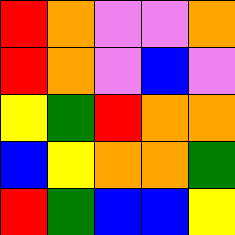[["red", "orange", "violet", "violet", "orange"], ["red", "orange", "violet", "blue", "violet"], ["yellow", "green", "red", "orange", "orange"], ["blue", "yellow", "orange", "orange", "green"], ["red", "green", "blue", "blue", "yellow"]]